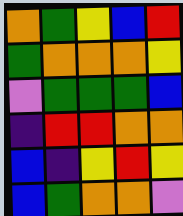[["orange", "green", "yellow", "blue", "red"], ["green", "orange", "orange", "orange", "yellow"], ["violet", "green", "green", "green", "blue"], ["indigo", "red", "red", "orange", "orange"], ["blue", "indigo", "yellow", "red", "yellow"], ["blue", "green", "orange", "orange", "violet"]]